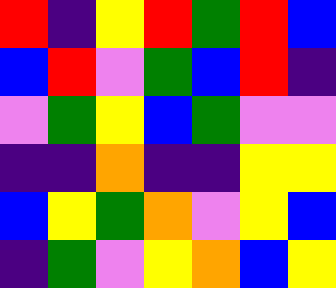[["red", "indigo", "yellow", "red", "green", "red", "blue"], ["blue", "red", "violet", "green", "blue", "red", "indigo"], ["violet", "green", "yellow", "blue", "green", "violet", "violet"], ["indigo", "indigo", "orange", "indigo", "indigo", "yellow", "yellow"], ["blue", "yellow", "green", "orange", "violet", "yellow", "blue"], ["indigo", "green", "violet", "yellow", "orange", "blue", "yellow"]]